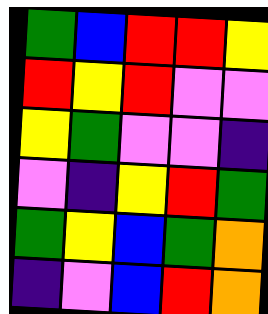[["green", "blue", "red", "red", "yellow"], ["red", "yellow", "red", "violet", "violet"], ["yellow", "green", "violet", "violet", "indigo"], ["violet", "indigo", "yellow", "red", "green"], ["green", "yellow", "blue", "green", "orange"], ["indigo", "violet", "blue", "red", "orange"]]